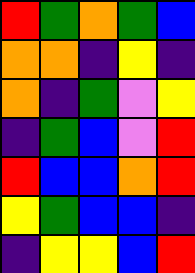[["red", "green", "orange", "green", "blue"], ["orange", "orange", "indigo", "yellow", "indigo"], ["orange", "indigo", "green", "violet", "yellow"], ["indigo", "green", "blue", "violet", "red"], ["red", "blue", "blue", "orange", "red"], ["yellow", "green", "blue", "blue", "indigo"], ["indigo", "yellow", "yellow", "blue", "red"]]